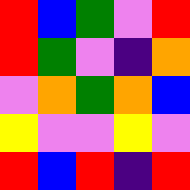[["red", "blue", "green", "violet", "red"], ["red", "green", "violet", "indigo", "orange"], ["violet", "orange", "green", "orange", "blue"], ["yellow", "violet", "violet", "yellow", "violet"], ["red", "blue", "red", "indigo", "red"]]